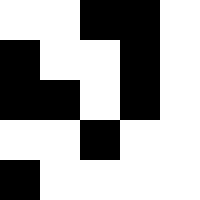[["white", "white", "black", "black", "white"], ["black", "white", "white", "black", "white"], ["black", "black", "white", "black", "white"], ["white", "white", "black", "white", "white"], ["black", "white", "white", "white", "white"]]